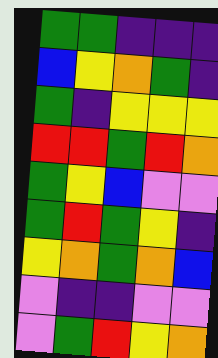[["green", "green", "indigo", "indigo", "indigo"], ["blue", "yellow", "orange", "green", "indigo"], ["green", "indigo", "yellow", "yellow", "yellow"], ["red", "red", "green", "red", "orange"], ["green", "yellow", "blue", "violet", "violet"], ["green", "red", "green", "yellow", "indigo"], ["yellow", "orange", "green", "orange", "blue"], ["violet", "indigo", "indigo", "violet", "violet"], ["violet", "green", "red", "yellow", "orange"]]